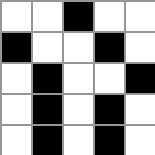[["white", "white", "black", "white", "white"], ["black", "white", "white", "black", "white"], ["white", "black", "white", "white", "black"], ["white", "black", "white", "black", "white"], ["white", "black", "white", "black", "white"]]